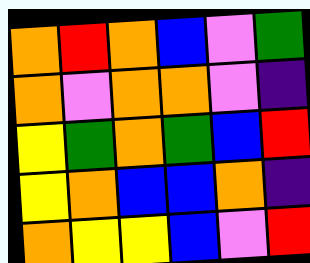[["orange", "red", "orange", "blue", "violet", "green"], ["orange", "violet", "orange", "orange", "violet", "indigo"], ["yellow", "green", "orange", "green", "blue", "red"], ["yellow", "orange", "blue", "blue", "orange", "indigo"], ["orange", "yellow", "yellow", "blue", "violet", "red"]]